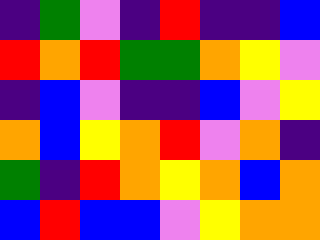[["indigo", "green", "violet", "indigo", "red", "indigo", "indigo", "blue"], ["red", "orange", "red", "green", "green", "orange", "yellow", "violet"], ["indigo", "blue", "violet", "indigo", "indigo", "blue", "violet", "yellow"], ["orange", "blue", "yellow", "orange", "red", "violet", "orange", "indigo"], ["green", "indigo", "red", "orange", "yellow", "orange", "blue", "orange"], ["blue", "red", "blue", "blue", "violet", "yellow", "orange", "orange"]]